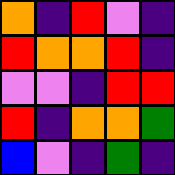[["orange", "indigo", "red", "violet", "indigo"], ["red", "orange", "orange", "red", "indigo"], ["violet", "violet", "indigo", "red", "red"], ["red", "indigo", "orange", "orange", "green"], ["blue", "violet", "indigo", "green", "indigo"]]